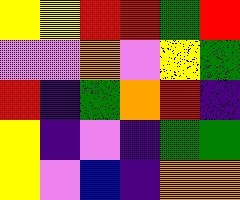[["yellow", "yellow", "red", "red", "green", "red"], ["violet", "violet", "orange", "violet", "yellow", "green"], ["red", "indigo", "green", "orange", "red", "indigo"], ["yellow", "indigo", "violet", "indigo", "green", "green"], ["yellow", "violet", "blue", "indigo", "orange", "orange"]]